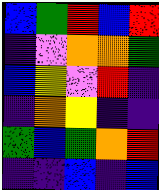[["blue", "green", "red", "blue", "red"], ["indigo", "violet", "orange", "orange", "green"], ["blue", "yellow", "violet", "red", "indigo"], ["indigo", "orange", "yellow", "indigo", "indigo"], ["green", "blue", "green", "orange", "red"], ["indigo", "indigo", "blue", "indigo", "blue"]]